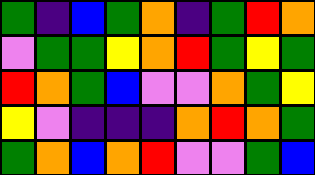[["green", "indigo", "blue", "green", "orange", "indigo", "green", "red", "orange"], ["violet", "green", "green", "yellow", "orange", "red", "green", "yellow", "green"], ["red", "orange", "green", "blue", "violet", "violet", "orange", "green", "yellow"], ["yellow", "violet", "indigo", "indigo", "indigo", "orange", "red", "orange", "green"], ["green", "orange", "blue", "orange", "red", "violet", "violet", "green", "blue"]]